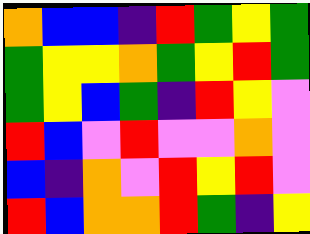[["orange", "blue", "blue", "indigo", "red", "green", "yellow", "green"], ["green", "yellow", "yellow", "orange", "green", "yellow", "red", "green"], ["green", "yellow", "blue", "green", "indigo", "red", "yellow", "violet"], ["red", "blue", "violet", "red", "violet", "violet", "orange", "violet"], ["blue", "indigo", "orange", "violet", "red", "yellow", "red", "violet"], ["red", "blue", "orange", "orange", "red", "green", "indigo", "yellow"]]